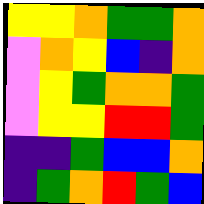[["yellow", "yellow", "orange", "green", "green", "orange"], ["violet", "orange", "yellow", "blue", "indigo", "orange"], ["violet", "yellow", "green", "orange", "orange", "green"], ["violet", "yellow", "yellow", "red", "red", "green"], ["indigo", "indigo", "green", "blue", "blue", "orange"], ["indigo", "green", "orange", "red", "green", "blue"]]